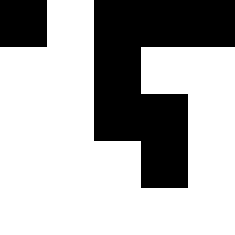[["black", "white", "black", "black", "black"], ["white", "white", "black", "white", "white"], ["white", "white", "black", "black", "white"], ["white", "white", "white", "black", "white"], ["white", "white", "white", "white", "white"]]